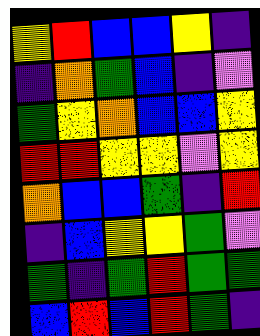[["yellow", "red", "blue", "blue", "yellow", "indigo"], ["indigo", "orange", "green", "blue", "indigo", "violet"], ["green", "yellow", "orange", "blue", "blue", "yellow"], ["red", "red", "yellow", "yellow", "violet", "yellow"], ["orange", "blue", "blue", "green", "indigo", "red"], ["indigo", "blue", "yellow", "yellow", "green", "violet"], ["green", "indigo", "green", "red", "green", "green"], ["blue", "red", "blue", "red", "green", "indigo"]]